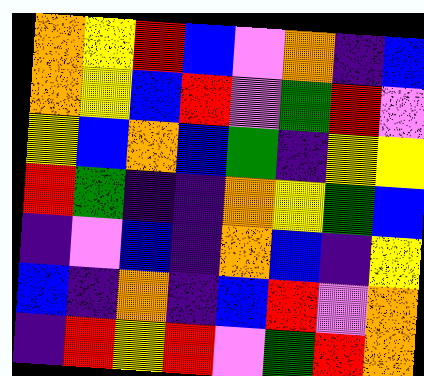[["orange", "yellow", "red", "blue", "violet", "orange", "indigo", "blue"], ["orange", "yellow", "blue", "red", "violet", "green", "red", "violet"], ["yellow", "blue", "orange", "blue", "green", "indigo", "yellow", "yellow"], ["red", "green", "indigo", "indigo", "orange", "yellow", "green", "blue"], ["indigo", "violet", "blue", "indigo", "orange", "blue", "indigo", "yellow"], ["blue", "indigo", "orange", "indigo", "blue", "red", "violet", "orange"], ["indigo", "red", "yellow", "red", "violet", "green", "red", "orange"]]